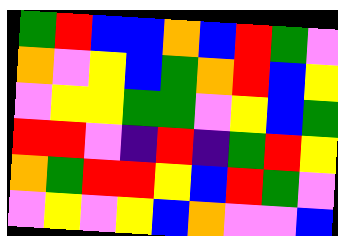[["green", "red", "blue", "blue", "orange", "blue", "red", "green", "violet"], ["orange", "violet", "yellow", "blue", "green", "orange", "red", "blue", "yellow"], ["violet", "yellow", "yellow", "green", "green", "violet", "yellow", "blue", "green"], ["red", "red", "violet", "indigo", "red", "indigo", "green", "red", "yellow"], ["orange", "green", "red", "red", "yellow", "blue", "red", "green", "violet"], ["violet", "yellow", "violet", "yellow", "blue", "orange", "violet", "violet", "blue"]]